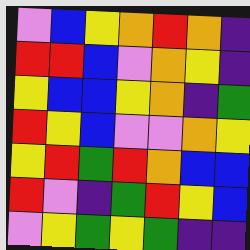[["violet", "blue", "yellow", "orange", "red", "orange", "indigo"], ["red", "red", "blue", "violet", "orange", "yellow", "indigo"], ["yellow", "blue", "blue", "yellow", "orange", "indigo", "green"], ["red", "yellow", "blue", "violet", "violet", "orange", "yellow"], ["yellow", "red", "green", "red", "orange", "blue", "blue"], ["red", "violet", "indigo", "green", "red", "yellow", "blue"], ["violet", "yellow", "green", "yellow", "green", "indigo", "indigo"]]